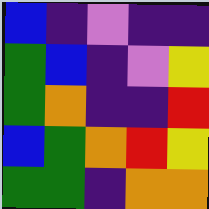[["blue", "indigo", "violet", "indigo", "indigo"], ["green", "blue", "indigo", "violet", "yellow"], ["green", "orange", "indigo", "indigo", "red"], ["blue", "green", "orange", "red", "yellow"], ["green", "green", "indigo", "orange", "orange"]]